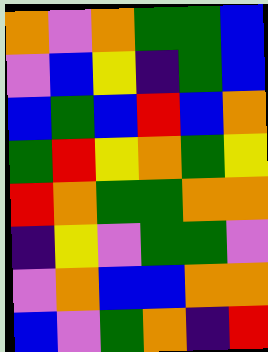[["orange", "violet", "orange", "green", "green", "blue"], ["violet", "blue", "yellow", "indigo", "green", "blue"], ["blue", "green", "blue", "red", "blue", "orange"], ["green", "red", "yellow", "orange", "green", "yellow"], ["red", "orange", "green", "green", "orange", "orange"], ["indigo", "yellow", "violet", "green", "green", "violet"], ["violet", "orange", "blue", "blue", "orange", "orange"], ["blue", "violet", "green", "orange", "indigo", "red"]]